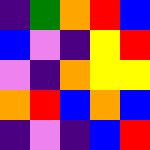[["indigo", "green", "orange", "red", "blue"], ["blue", "violet", "indigo", "yellow", "red"], ["violet", "indigo", "orange", "yellow", "yellow"], ["orange", "red", "blue", "orange", "blue"], ["indigo", "violet", "indigo", "blue", "red"]]